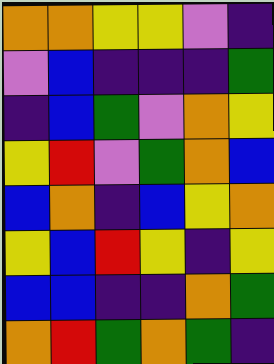[["orange", "orange", "yellow", "yellow", "violet", "indigo"], ["violet", "blue", "indigo", "indigo", "indigo", "green"], ["indigo", "blue", "green", "violet", "orange", "yellow"], ["yellow", "red", "violet", "green", "orange", "blue"], ["blue", "orange", "indigo", "blue", "yellow", "orange"], ["yellow", "blue", "red", "yellow", "indigo", "yellow"], ["blue", "blue", "indigo", "indigo", "orange", "green"], ["orange", "red", "green", "orange", "green", "indigo"]]